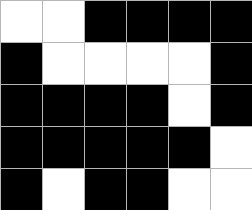[["white", "white", "black", "black", "black", "black"], ["black", "white", "white", "white", "white", "black"], ["black", "black", "black", "black", "white", "black"], ["black", "black", "black", "black", "black", "white"], ["black", "white", "black", "black", "white", "white"]]